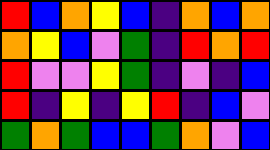[["red", "blue", "orange", "yellow", "blue", "indigo", "orange", "blue", "orange"], ["orange", "yellow", "blue", "violet", "green", "indigo", "red", "orange", "red"], ["red", "violet", "violet", "yellow", "green", "indigo", "violet", "indigo", "blue"], ["red", "indigo", "yellow", "indigo", "yellow", "red", "indigo", "blue", "violet"], ["green", "orange", "green", "blue", "blue", "green", "orange", "violet", "blue"]]